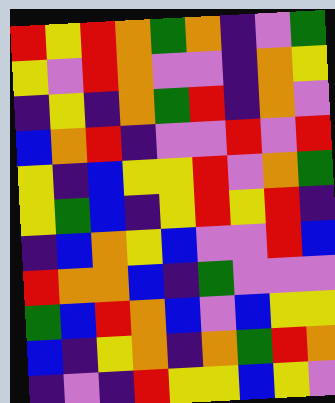[["red", "yellow", "red", "orange", "green", "orange", "indigo", "violet", "green"], ["yellow", "violet", "red", "orange", "violet", "violet", "indigo", "orange", "yellow"], ["indigo", "yellow", "indigo", "orange", "green", "red", "indigo", "orange", "violet"], ["blue", "orange", "red", "indigo", "violet", "violet", "red", "violet", "red"], ["yellow", "indigo", "blue", "yellow", "yellow", "red", "violet", "orange", "green"], ["yellow", "green", "blue", "indigo", "yellow", "red", "yellow", "red", "indigo"], ["indigo", "blue", "orange", "yellow", "blue", "violet", "violet", "red", "blue"], ["red", "orange", "orange", "blue", "indigo", "green", "violet", "violet", "violet"], ["green", "blue", "red", "orange", "blue", "violet", "blue", "yellow", "yellow"], ["blue", "indigo", "yellow", "orange", "indigo", "orange", "green", "red", "orange"], ["indigo", "violet", "indigo", "red", "yellow", "yellow", "blue", "yellow", "violet"]]